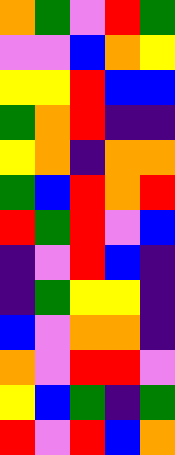[["orange", "green", "violet", "red", "green"], ["violet", "violet", "blue", "orange", "yellow"], ["yellow", "yellow", "red", "blue", "blue"], ["green", "orange", "red", "indigo", "indigo"], ["yellow", "orange", "indigo", "orange", "orange"], ["green", "blue", "red", "orange", "red"], ["red", "green", "red", "violet", "blue"], ["indigo", "violet", "red", "blue", "indigo"], ["indigo", "green", "yellow", "yellow", "indigo"], ["blue", "violet", "orange", "orange", "indigo"], ["orange", "violet", "red", "red", "violet"], ["yellow", "blue", "green", "indigo", "green"], ["red", "violet", "red", "blue", "orange"]]